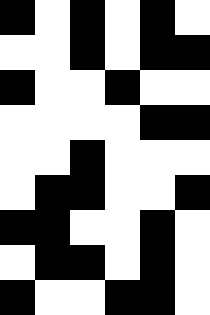[["black", "white", "black", "white", "black", "white"], ["white", "white", "black", "white", "black", "black"], ["black", "white", "white", "black", "white", "white"], ["white", "white", "white", "white", "black", "black"], ["white", "white", "black", "white", "white", "white"], ["white", "black", "black", "white", "white", "black"], ["black", "black", "white", "white", "black", "white"], ["white", "black", "black", "white", "black", "white"], ["black", "white", "white", "black", "black", "white"]]